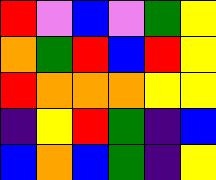[["red", "violet", "blue", "violet", "green", "yellow"], ["orange", "green", "red", "blue", "red", "yellow"], ["red", "orange", "orange", "orange", "yellow", "yellow"], ["indigo", "yellow", "red", "green", "indigo", "blue"], ["blue", "orange", "blue", "green", "indigo", "yellow"]]